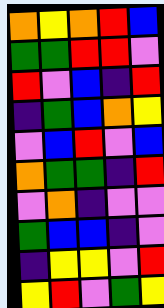[["orange", "yellow", "orange", "red", "blue"], ["green", "green", "red", "red", "violet"], ["red", "violet", "blue", "indigo", "red"], ["indigo", "green", "blue", "orange", "yellow"], ["violet", "blue", "red", "violet", "blue"], ["orange", "green", "green", "indigo", "red"], ["violet", "orange", "indigo", "violet", "violet"], ["green", "blue", "blue", "indigo", "violet"], ["indigo", "yellow", "yellow", "violet", "red"], ["yellow", "red", "violet", "green", "yellow"]]